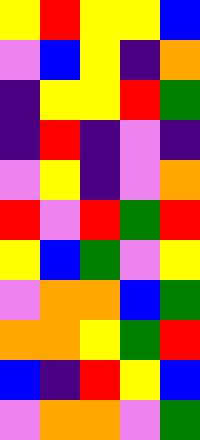[["yellow", "red", "yellow", "yellow", "blue"], ["violet", "blue", "yellow", "indigo", "orange"], ["indigo", "yellow", "yellow", "red", "green"], ["indigo", "red", "indigo", "violet", "indigo"], ["violet", "yellow", "indigo", "violet", "orange"], ["red", "violet", "red", "green", "red"], ["yellow", "blue", "green", "violet", "yellow"], ["violet", "orange", "orange", "blue", "green"], ["orange", "orange", "yellow", "green", "red"], ["blue", "indigo", "red", "yellow", "blue"], ["violet", "orange", "orange", "violet", "green"]]